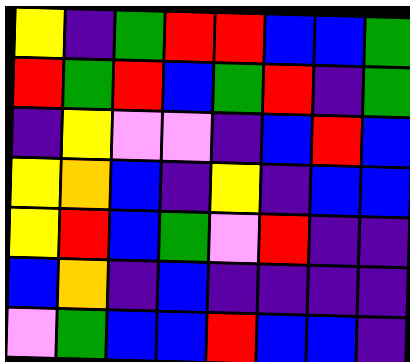[["yellow", "indigo", "green", "red", "red", "blue", "blue", "green"], ["red", "green", "red", "blue", "green", "red", "indigo", "green"], ["indigo", "yellow", "violet", "violet", "indigo", "blue", "red", "blue"], ["yellow", "orange", "blue", "indigo", "yellow", "indigo", "blue", "blue"], ["yellow", "red", "blue", "green", "violet", "red", "indigo", "indigo"], ["blue", "orange", "indigo", "blue", "indigo", "indigo", "indigo", "indigo"], ["violet", "green", "blue", "blue", "red", "blue", "blue", "indigo"]]